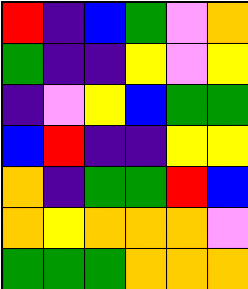[["red", "indigo", "blue", "green", "violet", "orange"], ["green", "indigo", "indigo", "yellow", "violet", "yellow"], ["indigo", "violet", "yellow", "blue", "green", "green"], ["blue", "red", "indigo", "indigo", "yellow", "yellow"], ["orange", "indigo", "green", "green", "red", "blue"], ["orange", "yellow", "orange", "orange", "orange", "violet"], ["green", "green", "green", "orange", "orange", "orange"]]